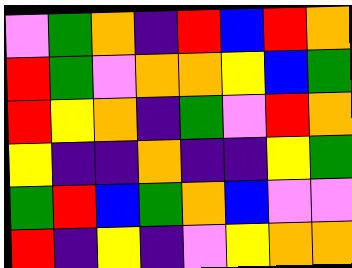[["violet", "green", "orange", "indigo", "red", "blue", "red", "orange"], ["red", "green", "violet", "orange", "orange", "yellow", "blue", "green"], ["red", "yellow", "orange", "indigo", "green", "violet", "red", "orange"], ["yellow", "indigo", "indigo", "orange", "indigo", "indigo", "yellow", "green"], ["green", "red", "blue", "green", "orange", "blue", "violet", "violet"], ["red", "indigo", "yellow", "indigo", "violet", "yellow", "orange", "orange"]]